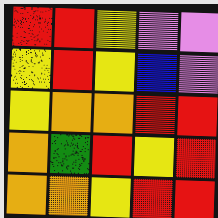[["red", "red", "yellow", "violet", "violet"], ["yellow", "red", "yellow", "blue", "violet"], ["yellow", "orange", "orange", "red", "red"], ["orange", "green", "red", "yellow", "red"], ["orange", "orange", "yellow", "red", "red"]]